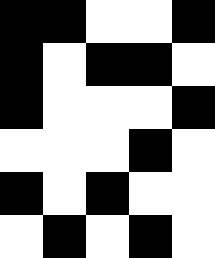[["black", "black", "white", "white", "black"], ["black", "white", "black", "black", "white"], ["black", "white", "white", "white", "black"], ["white", "white", "white", "black", "white"], ["black", "white", "black", "white", "white"], ["white", "black", "white", "black", "white"]]